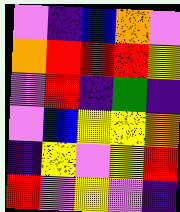[["violet", "indigo", "blue", "orange", "violet"], ["orange", "red", "red", "red", "yellow"], ["violet", "red", "indigo", "green", "indigo"], ["violet", "blue", "yellow", "yellow", "orange"], ["indigo", "yellow", "violet", "yellow", "red"], ["red", "violet", "yellow", "violet", "indigo"]]